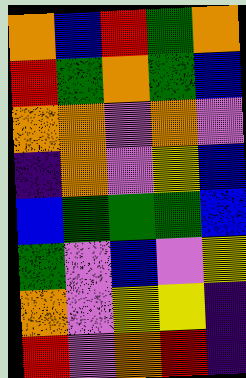[["orange", "blue", "red", "green", "orange"], ["red", "green", "orange", "green", "blue"], ["orange", "orange", "violet", "orange", "violet"], ["indigo", "orange", "violet", "yellow", "blue"], ["blue", "green", "green", "green", "blue"], ["green", "violet", "blue", "violet", "yellow"], ["orange", "violet", "yellow", "yellow", "indigo"], ["red", "violet", "orange", "red", "indigo"]]